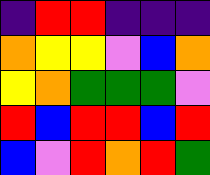[["indigo", "red", "red", "indigo", "indigo", "indigo"], ["orange", "yellow", "yellow", "violet", "blue", "orange"], ["yellow", "orange", "green", "green", "green", "violet"], ["red", "blue", "red", "red", "blue", "red"], ["blue", "violet", "red", "orange", "red", "green"]]